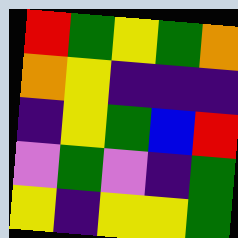[["red", "green", "yellow", "green", "orange"], ["orange", "yellow", "indigo", "indigo", "indigo"], ["indigo", "yellow", "green", "blue", "red"], ["violet", "green", "violet", "indigo", "green"], ["yellow", "indigo", "yellow", "yellow", "green"]]